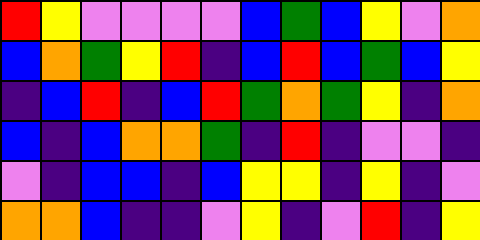[["red", "yellow", "violet", "violet", "violet", "violet", "blue", "green", "blue", "yellow", "violet", "orange"], ["blue", "orange", "green", "yellow", "red", "indigo", "blue", "red", "blue", "green", "blue", "yellow"], ["indigo", "blue", "red", "indigo", "blue", "red", "green", "orange", "green", "yellow", "indigo", "orange"], ["blue", "indigo", "blue", "orange", "orange", "green", "indigo", "red", "indigo", "violet", "violet", "indigo"], ["violet", "indigo", "blue", "blue", "indigo", "blue", "yellow", "yellow", "indigo", "yellow", "indigo", "violet"], ["orange", "orange", "blue", "indigo", "indigo", "violet", "yellow", "indigo", "violet", "red", "indigo", "yellow"]]